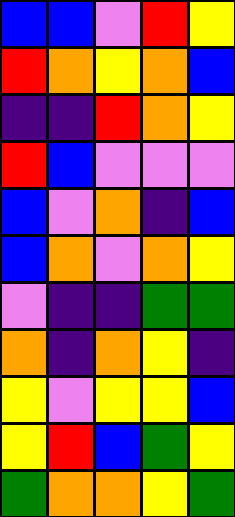[["blue", "blue", "violet", "red", "yellow"], ["red", "orange", "yellow", "orange", "blue"], ["indigo", "indigo", "red", "orange", "yellow"], ["red", "blue", "violet", "violet", "violet"], ["blue", "violet", "orange", "indigo", "blue"], ["blue", "orange", "violet", "orange", "yellow"], ["violet", "indigo", "indigo", "green", "green"], ["orange", "indigo", "orange", "yellow", "indigo"], ["yellow", "violet", "yellow", "yellow", "blue"], ["yellow", "red", "blue", "green", "yellow"], ["green", "orange", "orange", "yellow", "green"]]